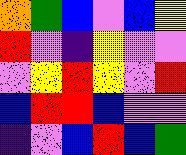[["orange", "green", "blue", "violet", "blue", "yellow"], ["red", "violet", "indigo", "yellow", "violet", "violet"], ["violet", "yellow", "red", "yellow", "violet", "red"], ["blue", "red", "red", "blue", "violet", "violet"], ["indigo", "violet", "blue", "red", "blue", "green"]]